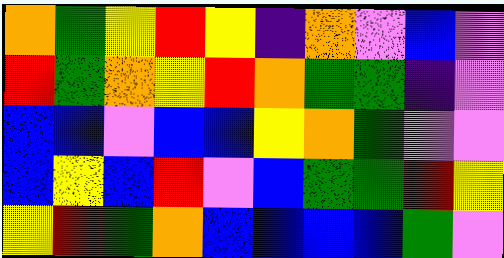[["orange", "green", "yellow", "red", "yellow", "indigo", "orange", "violet", "blue", "violet"], ["red", "green", "orange", "yellow", "red", "orange", "green", "green", "indigo", "violet"], ["blue", "blue", "violet", "blue", "blue", "yellow", "orange", "green", "violet", "violet"], ["blue", "yellow", "blue", "red", "violet", "blue", "green", "green", "red", "yellow"], ["yellow", "red", "green", "orange", "blue", "blue", "blue", "blue", "green", "violet"]]